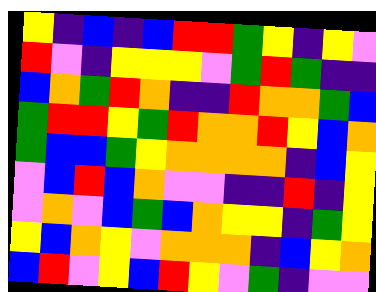[["yellow", "indigo", "blue", "indigo", "blue", "red", "red", "green", "yellow", "indigo", "yellow", "violet"], ["red", "violet", "indigo", "yellow", "yellow", "yellow", "violet", "green", "red", "green", "indigo", "indigo"], ["blue", "orange", "green", "red", "orange", "indigo", "indigo", "red", "orange", "orange", "green", "blue"], ["green", "red", "red", "yellow", "green", "red", "orange", "orange", "red", "yellow", "blue", "orange"], ["green", "blue", "blue", "green", "yellow", "orange", "orange", "orange", "orange", "indigo", "blue", "yellow"], ["violet", "blue", "red", "blue", "orange", "violet", "violet", "indigo", "indigo", "red", "indigo", "yellow"], ["violet", "orange", "violet", "blue", "green", "blue", "orange", "yellow", "yellow", "indigo", "green", "yellow"], ["yellow", "blue", "orange", "yellow", "violet", "orange", "orange", "orange", "indigo", "blue", "yellow", "orange"], ["blue", "red", "violet", "yellow", "blue", "red", "yellow", "violet", "green", "indigo", "violet", "violet"]]